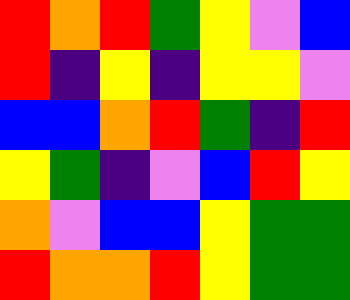[["red", "orange", "red", "green", "yellow", "violet", "blue"], ["red", "indigo", "yellow", "indigo", "yellow", "yellow", "violet"], ["blue", "blue", "orange", "red", "green", "indigo", "red"], ["yellow", "green", "indigo", "violet", "blue", "red", "yellow"], ["orange", "violet", "blue", "blue", "yellow", "green", "green"], ["red", "orange", "orange", "red", "yellow", "green", "green"]]